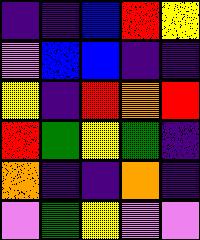[["indigo", "indigo", "blue", "red", "yellow"], ["violet", "blue", "blue", "indigo", "indigo"], ["yellow", "indigo", "red", "orange", "red"], ["red", "green", "yellow", "green", "indigo"], ["orange", "indigo", "indigo", "orange", "indigo"], ["violet", "green", "yellow", "violet", "violet"]]